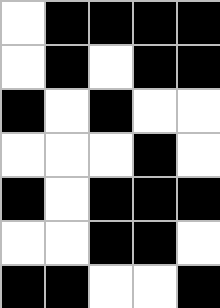[["white", "black", "black", "black", "black"], ["white", "black", "white", "black", "black"], ["black", "white", "black", "white", "white"], ["white", "white", "white", "black", "white"], ["black", "white", "black", "black", "black"], ["white", "white", "black", "black", "white"], ["black", "black", "white", "white", "black"]]